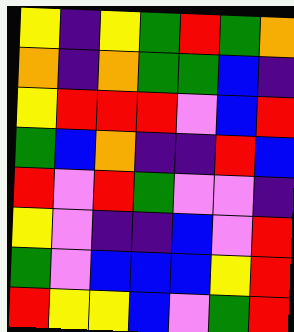[["yellow", "indigo", "yellow", "green", "red", "green", "orange"], ["orange", "indigo", "orange", "green", "green", "blue", "indigo"], ["yellow", "red", "red", "red", "violet", "blue", "red"], ["green", "blue", "orange", "indigo", "indigo", "red", "blue"], ["red", "violet", "red", "green", "violet", "violet", "indigo"], ["yellow", "violet", "indigo", "indigo", "blue", "violet", "red"], ["green", "violet", "blue", "blue", "blue", "yellow", "red"], ["red", "yellow", "yellow", "blue", "violet", "green", "red"]]